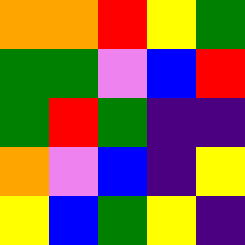[["orange", "orange", "red", "yellow", "green"], ["green", "green", "violet", "blue", "red"], ["green", "red", "green", "indigo", "indigo"], ["orange", "violet", "blue", "indigo", "yellow"], ["yellow", "blue", "green", "yellow", "indigo"]]